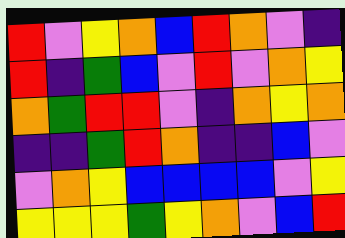[["red", "violet", "yellow", "orange", "blue", "red", "orange", "violet", "indigo"], ["red", "indigo", "green", "blue", "violet", "red", "violet", "orange", "yellow"], ["orange", "green", "red", "red", "violet", "indigo", "orange", "yellow", "orange"], ["indigo", "indigo", "green", "red", "orange", "indigo", "indigo", "blue", "violet"], ["violet", "orange", "yellow", "blue", "blue", "blue", "blue", "violet", "yellow"], ["yellow", "yellow", "yellow", "green", "yellow", "orange", "violet", "blue", "red"]]